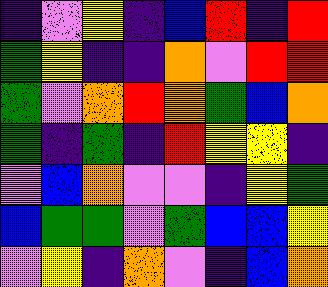[["indigo", "violet", "yellow", "indigo", "blue", "red", "indigo", "red"], ["green", "yellow", "indigo", "indigo", "orange", "violet", "red", "red"], ["green", "violet", "orange", "red", "orange", "green", "blue", "orange"], ["green", "indigo", "green", "indigo", "red", "yellow", "yellow", "indigo"], ["violet", "blue", "orange", "violet", "violet", "indigo", "yellow", "green"], ["blue", "green", "green", "violet", "green", "blue", "blue", "yellow"], ["violet", "yellow", "indigo", "orange", "violet", "indigo", "blue", "orange"]]